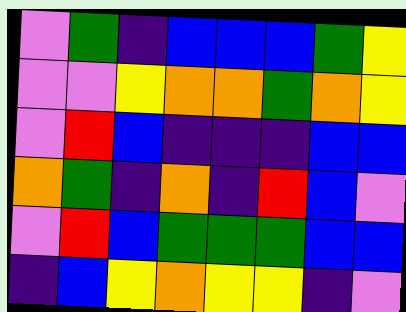[["violet", "green", "indigo", "blue", "blue", "blue", "green", "yellow"], ["violet", "violet", "yellow", "orange", "orange", "green", "orange", "yellow"], ["violet", "red", "blue", "indigo", "indigo", "indigo", "blue", "blue"], ["orange", "green", "indigo", "orange", "indigo", "red", "blue", "violet"], ["violet", "red", "blue", "green", "green", "green", "blue", "blue"], ["indigo", "blue", "yellow", "orange", "yellow", "yellow", "indigo", "violet"]]